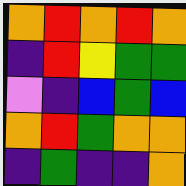[["orange", "red", "orange", "red", "orange"], ["indigo", "red", "yellow", "green", "green"], ["violet", "indigo", "blue", "green", "blue"], ["orange", "red", "green", "orange", "orange"], ["indigo", "green", "indigo", "indigo", "orange"]]